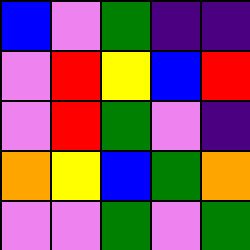[["blue", "violet", "green", "indigo", "indigo"], ["violet", "red", "yellow", "blue", "red"], ["violet", "red", "green", "violet", "indigo"], ["orange", "yellow", "blue", "green", "orange"], ["violet", "violet", "green", "violet", "green"]]